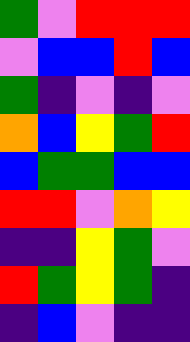[["green", "violet", "red", "red", "red"], ["violet", "blue", "blue", "red", "blue"], ["green", "indigo", "violet", "indigo", "violet"], ["orange", "blue", "yellow", "green", "red"], ["blue", "green", "green", "blue", "blue"], ["red", "red", "violet", "orange", "yellow"], ["indigo", "indigo", "yellow", "green", "violet"], ["red", "green", "yellow", "green", "indigo"], ["indigo", "blue", "violet", "indigo", "indigo"]]